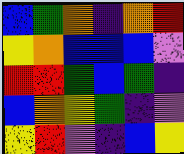[["blue", "green", "orange", "indigo", "orange", "red"], ["yellow", "orange", "blue", "blue", "blue", "violet"], ["red", "red", "green", "blue", "green", "indigo"], ["blue", "orange", "yellow", "green", "indigo", "violet"], ["yellow", "red", "violet", "indigo", "blue", "yellow"]]